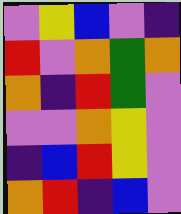[["violet", "yellow", "blue", "violet", "indigo"], ["red", "violet", "orange", "green", "orange"], ["orange", "indigo", "red", "green", "violet"], ["violet", "violet", "orange", "yellow", "violet"], ["indigo", "blue", "red", "yellow", "violet"], ["orange", "red", "indigo", "blue", "violet"]]